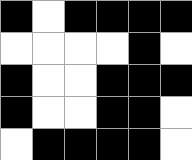[["black", "white", "black", "black", "black", "black"], ["white", "white", "white", "white", "black", "white"], ["black", "white", "white", "black", "black", "black"], ["black", "white", "white", "black", "black", "white"], ["white", "black", "black", "black", "black", "white"]]